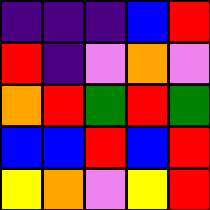[["indigo", "indigo", "indigo", "blue", "red"], ["red", "indigo", "violet", "orange", "violet"], ["orange", "red", "green", "red", "green"], ["blue", "blue", "red", "blue", "red"], ["yellow", "orange", "violet", "yellow", "red"]]